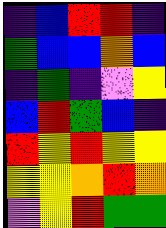[["indigo", "blue", "red", "red", "indigo"], ["green", "blue", "blue", "orange", "blue"], ["indigo", "green", "indigo", "violet", "yellow"], ["blue", "red", "green", "blue", "indigo"], ["red", "yellow", "red", "yellow", "yellow"], ["yellow", "yellow", "orange", "red", "orange"], ["violet", "yellow", "red", "green", "green"]]